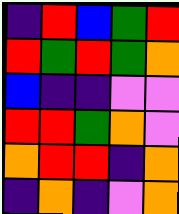[["indigo", "red", "blue", "green", "red"], ["red", "green", "red", "green", "orange"], ["blue", "indigo", "indigo", "violet", "violet"], ["red", "red", "green", "orange", "violet"], ["orange", "red", "red", "indigo", "orange"], ["indigo", "orange", "indigo", "violet", "orange"]]